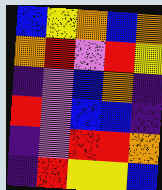[["blue", "yellow", "orange", "blue", "orange"], ["orange", "red", "violet", "red", "yellow"], ["indigo", "violet", "blue", "orange", "indigo"], ["red", "violet", "blue", "blue", "indigo"], ["indigo", "violet", "red", "red", "orange"], ["indigo", "red", "yellow", "yellow", "blue"]]